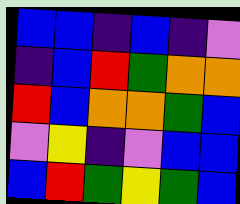[["blue", "blue", "indigo", "blue", "indigo", "violet"], ["indigo", "blue", "red", "green", "orange", "orange"], ["red", "blue", "orange", "orange", "green", "blue"], ["violet", "yellow", "indigo", "violet", "blue", "blue"], ["blue", "red", "green", "yellow", "green", "blue"]]